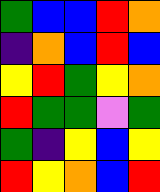[["green", "blue", "blue", "red", "orange"], ["indigo", "orange", "blue", "red", "blue"], ["yellow", "red", "green", "yellow", "orange"], ["red", "green", "green", "violet", "green"], ["green", "indigo", "yellow", "blue", "yellow"], ["red", "yellow", "orange", "blue", "red"]]